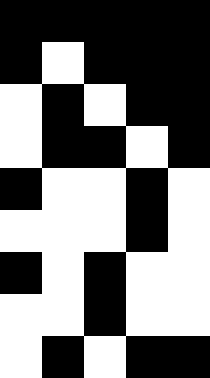[["black", "black", "black", "black", "black"], ["black", "white", "black", "black", "black"], ["white", "black", "white", "black", "black"], ["white", "black", "black", "white", "black"], ["black", "white", "white", "black", "white"], ["white", "white", "white", "black", "white"], ["black", "white", "black", "white", "white"], ["white", "white", "black", "white", "white"], ["white", "black", "white", "black", "black"]]